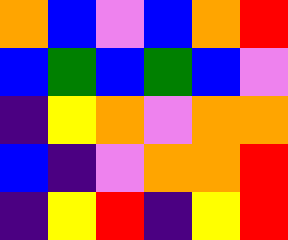[["orange", "blue", "violet", "blue", "orange", "red"], ["blue", "green", "blue", "green", "blue", "violet"], ["indigo", "yellow", "orange", "violet", "orange", "orange"], ["blue", "indigo", "violet", "orange", "orange", "red"], ["indigo", "yellow", "red", "indigo", "yellow", "red"]]